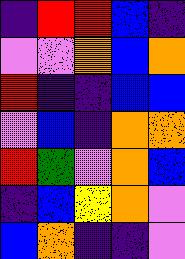[["indigo", "red", "red", "blue", "indigo"], ["violet", "violet", "orange", "blue", "orange"], ["red", "indigo", "indigo", "blue", "blue"], ["violet", "blue", "indigo", "orange", "orange"], ["red", "green", "violet", "orange", "blue"], ["indigo", "blue", "yellow", "orange", "violet"], ["blue", "orange", "indigo", "indigo", "violet"]]